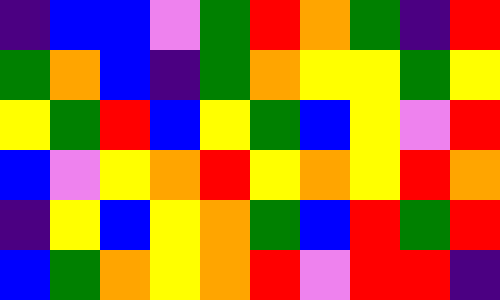[["indigo", "blue", "blue", "violet", "green", "red", "orange", "green", "indigo", "red"], ["green", "orange", "blue", "indigo", "green", "orange", "yellow", "yellow", "green", "yellow"], ["yellow", "green", "red", "blue", "yellow", "green", "blue", "yellow", "violet", "red"], ["blue", "violet", "yellow", "orange", "red", "yellow", "orange", "yellow", "red", "orange"], ["indigo", "yellow", "blue", "yellow", "orange", "green", "blue", "red", "green", "red"], ["blue", "green", "orange", "yellow", "orange", "red", "violet", "red", "red", "indigo"]]